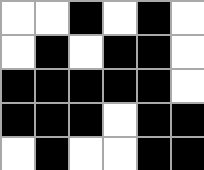[["white", "white", "black", "white", "black", "white"], ["white", "black", "white", "black", "black", "white"], ["black", "black", "black", "black", "black", "white"], ["black", "black", "black", "white", "black", "black"], ["white", "black", "white", "white", "black", "black"]]